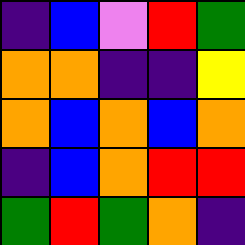[["indigo", "blue", "violet", "red", "green"], ["orange", "orange", "indigo", "indigo", "yellow"], ["orange", "blue", "orange", "blue", "orange"], ["indigo", "blue", "orange", "red", "red"], ["green", "red", "green", "orange", "indigo"]]